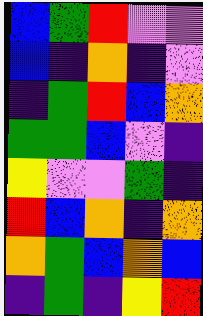[["blue", "green", "red", "violet", "violet"], ["blue", "indigo", "orange", "indigo", "violet"], ["indigo", "green", "red", "blue", "orange"], ["green", "green", "blue", "violet", "indigo"], ["yellow", "violet", "violet", "green", "indigo"], ["red", "blue", "orange", "indigo", "orange"], ["orange", "green", "blue", "orange", "blue"], ["indigo", "green", "indigo", "yellow", "red"]]